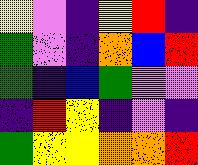[["yellow", "violet", "indigo", "yellow", "red", "indigo"], ["green", "violet", "indigo", "orange", "blue", "red"], ["green", "indigo", "blue", "green", "violet", "violet"], ["indigo", "red", "yellow", "indigo", "violet", "indigo"], ["green", "yellow", "yellow", "orange", "orange", "red"]]